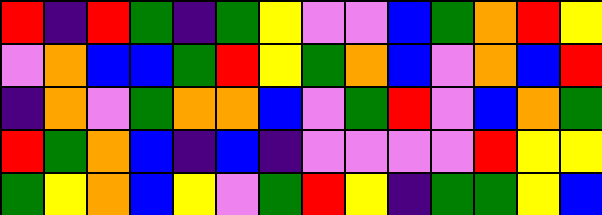[["red", "indigo", "red", "green", "indigo", "green", "yellow", "violet", "violet", "blue", "green", "orange", "red", "yellow"], ["violet", "orange", "blue", "blue", "green", "red", "yellow", "green", "orange", "blue", "violet", "orange", "blue", "red"], ["indigo", "orange", "violet", "green", "orange", "orange", "blue", "violet", "green", "red", "violet", "blue", "orange", "green"], ["red", "green", "orange", "blue", "indigo", "blue", "indigo", "violet", "violet", "violet", "violet", "red", "yellow", "yellow"], ["green", "yellow", "orange", "blue", "yellow", "violet", "green", "red", "yellow", "indigo", "green", "green", "yellow", "blue"]]